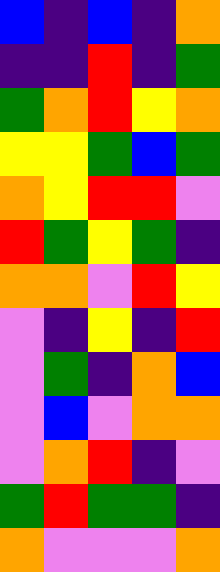[["blue", "indigo", "blue", "indigo", "orange"], ["indigo", "indigo", "red", "indigo", "green"], ["green", "orange", "red", "yellow", "orange"], ["yellow", "yellow", "green", "blue", "green"], ["orange", "yellow", "red", "red", "violet"], ["red", "green", "yellow", "green", "indigo"], ["orange", "orange", "violet", "red", "yellow"], ["violet", "indigo", "yellow", "indigo", "red"], ["violet", "green", "indigo", "orange", "blue"], ["violet", "blue", "violet", "orange", "orange"], ["violet", "orange", "red", "indigo", "violet"], ["green", "red", "green", "green", "indigo"], ["orange", "violet", "violet", "violet", "orange"]]